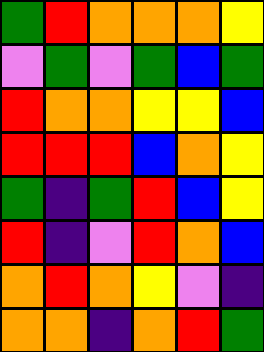[["green", "red", "orange", "orange", "orange", "yellow"], ["violet", "green", "violet", "green", "blue", "green"], ["red", "orange", "orange", "yellow", "yellow", "blue"], ["red", "red", "red", "blue", "orange", "yellow"], ["green", "indigo", "green", "red", "blue", "yellow"], ["red", "indigo", "violet", "red", "orange", "blue"], ["orange", "red", "orange", "yellow", "violet", "indigo"], ["orange", "orange", "indigo", "orange", "red", "green"]]